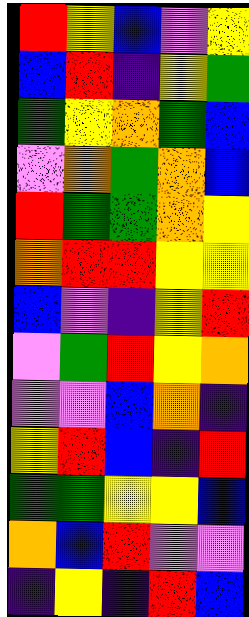[["red", "yellow", "blue", "violet", "yellow"], ["blue", "red", "indigo", "yellow", "green"], ["green", "yellow", "orange", "green", "blue"], ["violet", "orange", "green", "orange", "blue"], ["red", "green", "green", "orange", "yellow"], ["orange", "red", "red", "yellow", "yellow"], ["blue", "violet", "indigo", "yellow", "red"], ["violet", "green", "red", "yellow", "orange"], ["violet", "violet", "blue", "orange", "indigo"], ["yellow", "red", "blue", "indigo", "red"], ["green", "green", "yellow", "yellow", "blue"], ["orange", "blue", "red", "violet", "violet"], ["indigo", "yellow", "indigo", "red", "blue"]]